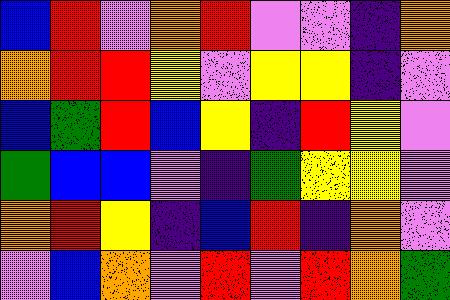[["blue", "red", "violet", "orange", "red", "violet", "violet", "indigo", "orange"], ["orange", "red", "red", "yellow", "violet", "yellow", "yellow", "indigo", "violet"], ["blue", "green", "red", "blue", "yellow", "indigo", "red", "yellow", "violet"], ["green", "blue", "blue", "violet", "indigo", "green", "yellow", "yellow", "violet"], ["orange", "red", "yellow", "indigo", "blue", "red", "indigo", "orange", "violet"], ["violet", "blue", "orange", "violet", "red", "violet", "red", "orange", "green"]]